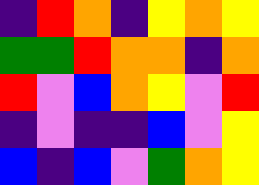[["indigo", "red", "orange", "indigo", "yellow", "orange", "yellow"], ["green", "green", "red", "orange", "orange", "indigo", "orange"], ["red", "violet", "blue", "orange", "yellow", "violet", "red"], ["indigo", "violet", "indigo", "indigo", "blue", "violet", "yellow"], ["blue", "indigo", "blue", "violet", "green", "orange", "yellow"]]